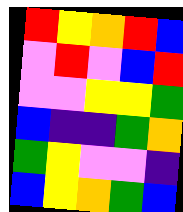[["red", "yellow", "orange", "red", "blue"], ["violet", "red", "violet", "blue", "red"], ["violet", "violet", "yellow", "yellow", "green"], ["blue", "indigo", "indigo", "green", "orange"], ["green", "yellow", "violet", "violet", "indigo"], ["blue", "yellow", "orange", "green", "blue"]]